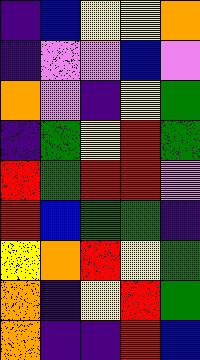[["indigo", "blue", "yellow", "yellow", "orange"], ["indigo", "violet", "violet", "blue", "violet"], ["orange", "violet", "indigo", "yellow", "green"], ["indigo", "green", "yellow", "red", "green"], ["red", "green", "red", "red", "violet"], ["red", "blue", "green", "green", "indigo"], ["yellow", "orange", "red", "yellow", "green"], ["orange", "indigo", "yellow", "red", "green"], ["orange", "indigo", "indigo", "red", "blue"]]